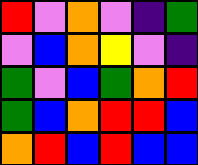[["red", "violet", "orange", "violet", "indigo", "green"], ["violet", "blue", "orange", "yellow", "violet", "indigo"], ["green", "violet", "blue", "green", "orange", "red"], ["green", "blue", "orange", "red", "red", "blue"], ["orange", "red", "blue", "red", "blue", "blue"]]